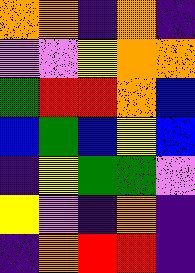[["orange", "orange", "indigo", "orange", "indigo"], ["violet", "violet", "yellow", "orange", "orange"], ["green", "red", "red", "orange", "blue"], ["blue", "green", "blue", "yellow", "blue"], ["indigo", "yellow", "green", "green", "violet"], ["yellow", "violet", "indigo", "orange", "indigo"], ["indigo", "orange", "red", "red", "indigo"]]